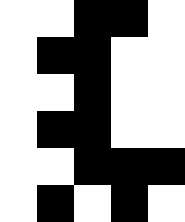[["white", "white", "black", "black", "white"], ["white", "black", "black", "white", "white"], ["white", "white", "black", "white", "white"], ["white", "black", "black", "white", "white"], ["white", "white", "black", "black", "black"], ["white", "black", "white", "black", "white"]]